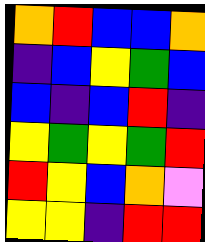[["orange", "red", "blue", "blue", "orange"], ["indigo", "blue", "yellow", "green", "blue"], ["blue", "indigo", "blue", "red", "indigo"], ["yellow", "green", "yellow", "green", "red"], ["red", "yellow", "blue", "orange", "violet"], ["yellow", "yellow", "indigo", "red", "red"]]